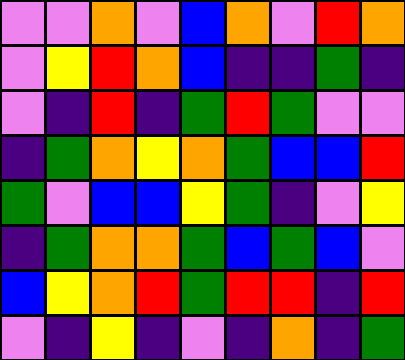[["violet", "violet", "orange", "violet", "blue", "orange", "violet", "red", "orange"], ["violet", "yellow", "red", "orange", "blue", "indigo", "indigo", "green", "indigo"], ["violet", "indigo", "red", "indigo", "green", "red", "green", "violet", "violet"], ["indigo", "green", "orange", "yellow", "orange", "green", "blue", "blue", "red"], ["green", "violet", "blue", "blue", "yellow", "green", "indigo", "violet", "yellow"], ["indigo", "green", "orange", "orange", "green", "blue", "green", "blue", "violet"], ["blue", "yellow", "orange", "red", "green", "red", "red", "indigo", "red"], ["violet", "indigo", "yellow", "indigo", "violet", "indigo", "orange", "indigo", "green"]]